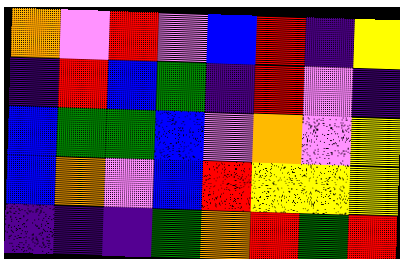[["orange", "violet", "red", "violet", "blue", "red", "indigo", "yellow"], ["indigo", "red", "blue", "green", "indigo", "red", "violet", "indigo"], ["blue", "green", "green", "blue", "violet", "orange", "violet", "yellow"], ["blue", "orange", "violet", "blue", "red", "yellow", "yellow", "yellow"], ["indigo", "indigo", "indigo", "green", "orange", "red", "green", "red"]]